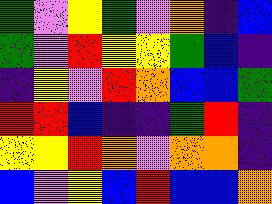[["green", "violet", "yellow", "green", "violet", "orange", "indigo", "blue"], ["green", "violet", "red", "yellow", "yellow", "green", "blue", "indigo"], ["indigo", "yellow", "violet", "red", "orange", "blue", "blue", "green"], ["red", "red", "blue", "indigo", "indigo", "green", "red", "indigo"], ["yellow", "yellow", "red", "orange", "violet", "orange", "orange", "indigo"], ["blue", "violet", "yellow", "blue", "red", "blue", "blue", "orange"]]